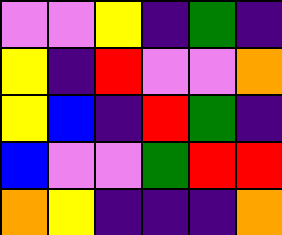[["violet", "violet", "yellow", "indigo", "green", "indigo"], ["yellow", "indigo", "red", "violet", "violet", "orange"], ["yellow", "blue", "indigo", "red", "green", "indigo"], ["blue", "violet", "violet", "green", "red", "red"], ["orange", "yellow", "indigo", "indigo", "indigo", "orange"]]